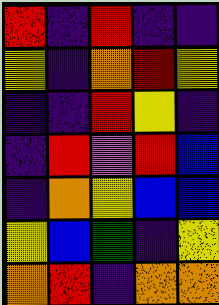[["red", "indigo", "red", "indigo", "indigo"], ["yellow", "indigo", "orange", "red", "yellow"], ["indigo", "indigo", "red", "yellow", "indigo"], ["indigo", "red", "violet", "red", "blue"], ["indigo", "orange", "yellow", "blue", "blue"], ["yellow", "blue", "green", "indigo", "yellow"], ["orange", "red", "indigo", "orange", "orange"]]